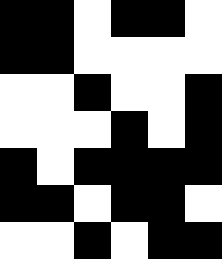[["black", "black", "white", "black", "black", "white"], ["black", "black", "white", "white", "white", "white"], ["white", "white", "black", "white", "white", "black"], ["white", "white", "white", "black", "white", "black"], ["black", "white", "black", "black", "black", "black"], ["black", "black", "white", "black", "black", "white"], ["white", "white", "black", "white", "black", "black"]]